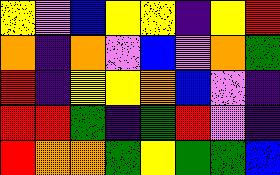[["yellow", "violet", "blue", "yellow", "yellow", "indigo", "yellow", "red"], ["orange", "indigo", "orange", "violet", "blue", "violet", "orange", "green"], ["red", "indigo", "yellow", "yellow", "orange", "blue", "violet", "indigo"], ["red", "red", "green", "indigo", "green", "red", "violet", "indigo"], ["red", "orange", "orange", "green", "yellow", "green", "green", "blue"]]